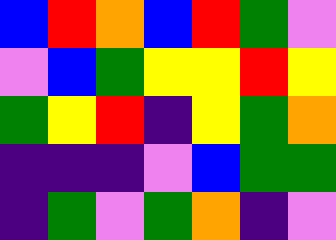[["blue", "red", "orange", "blue", "red", "green", "violet"], ["violet", "blue", "green", "yellow", "yellow", "red", "yellow"], ["green", "yellow", "red", "indigo", "yellow", "green", "orange"], ["indigo", "indigo", "indigo", "violet", "blue", "green", "green"], ["indigo", "green", "violet", "green", "orange", "indigo", "violet"]]